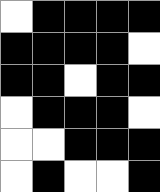[["white", "black", "black", "black", "black"], ["black", "black", "black", "black", "white"], ["black", "black", "white", "black", "black"], ["white", "black", "black", "black", "white"], ["white", "white", "black", "black", "black"], ["white", "black", "white", "white", "black"]]